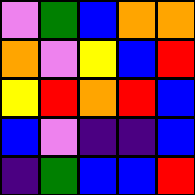[["violet", "green", "blue", "orange", "orange"], ["orange", "violet", "yellow", "blue", "red"], ["yellow", "red", "orange", "red", "blue"], ["blue", "violet", "indigo", "indigo", "blue"], ["indigo", "green", "blue", "blue", "red"]]